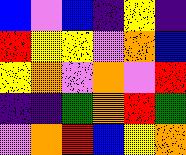[["blue", "violet", "blue", "indigo", "yellow", "indigo"], ["red", "yellow", "yellow", "violet", "orange", "blue"], ["yellow", "orange", "violet", "orange", "violet", "red"], ["indigo", "indigo", "green", "orange", "red", "green"], ["violet", "orange", "red", "blue", "yellow", "orange"]]